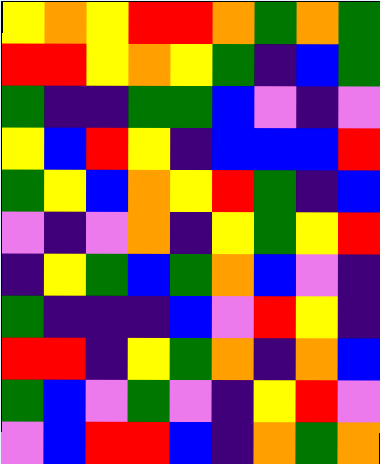[["yellow", "orange", "yellow", "red", "red", "orange", "green", "orange", "green"], ["red", "red", "yellow", "orange", "yellow", "green", "indigo", "blue", "green"], ["green", "indigo", "indigo", "green", "green", "blue", "violet", "indigo", "violet"], ["yellow", "blue", "red", "yellow", "indigo", "blue", "blue", "blue", "red"], ["green", "yellow", "blue", "orange", "yellow", "red", "green", "indigo", "blue"], ["violet", "indigo", "violet", "orange", "indigo", "yellow", "green", "yellow", "red"], ["indigo", "yellow", "green", "blue", "green", "orange", "blue", "violet", "indigo"], ["green", "indigo", "indigo", "indigo", "blue", "violet", "red", "yellow", "indigo"], ["red", "red", "indigo", "yellow", "green", "orange", "indigo", "orange", "blue"], ["green", "blue", "violet", "green", "violet", "indigo", "yellow", "red", "violet"], ["violet", "blue", "red", "red", "blue", "indigo", "orange", "green", "orange"]]